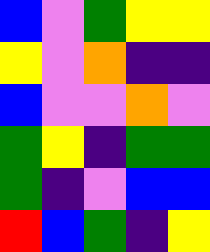[["blue", "violet", "green", "yellow", "yellow"], ["yellow", "violet", "orange", "indigo", "indigo"], ["blue", "violet", "violet", "orange", "violet"], ["green", "yellow", "indigo", "green", "green"], ["green", "indigo", "violet", "blue", "blue"], ["red", "blue", "green", "indigo", "yellow"]]